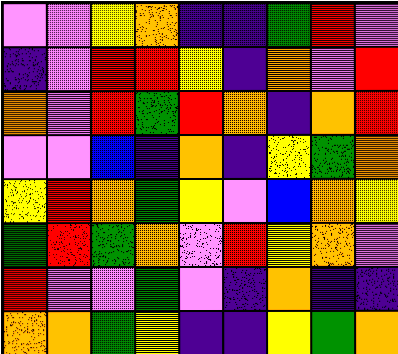[["violet", "violet", "yellow", "orange", "indigo", "indigo", "green", "red", "violet"], ["indigo", "violet", "red", "red", "yellow", "indigo", "orange", "violet", "red"], ["orange", "violet", "red", "green", "red", "orange", "indigo", "orange", "red"], ["violet", "violet", "blue", "indigo", "orange", "indigo", "yellow", "green", "orange"], ["yellow", "red", "orange", "green", "yellow", "violet", "blue", "orange", "yellow"], ["green", "red", "green", "orange", "violet", "red", "yellow", "orange", "violet"], ["red", "violet", "violet", "green", "violet", "indigo", "orange", "indigo", "indigo"], ["orange", "orange", "green", "yellow", "indigo", "indigo", "yellow", "green", "orange"]]